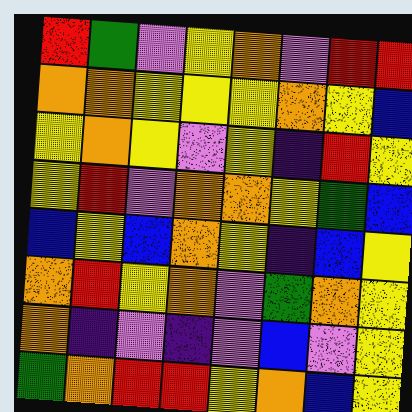[["red", "green", "violet", "yellow", "orange", "violet", "red", "red"], ["orange", "orange", "yellow", "yellow", "yellow", "orange", "yellow", "blue"], ["yellow", "orange", "yellow", "violet", "yellow", "indigo", "red", "yellow"], ["yellow", "red", "violet", "orange", "orange", "yellow", "green", "blue"], ["blue", "yellow", "blue", "orange", "yellow", "indigo", "blue", "yellow"], ["orange", "red", "yellow", "orange", "violet", "green", "orange", "yellow"], ["orange", "indigo", "violet", "indigo", "violet", "blue", "violet", "yellow"], ["green", "orange", "red", "red", "yellow", "orange", "blue", "yellow"]]